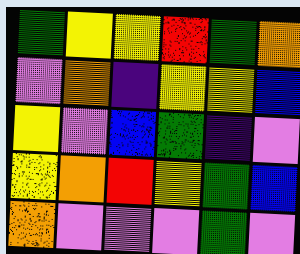[["green", "yellow", "yellow", "red", "green", "orange"], ["violet", "orange", "indigo", "yellow", "yellow", "blue"], ["yellow", "violet", "blue", "green", "indigo", "violet"], ["yellow", "orange", "red", "yellow", "green", "blue"], ["orange", "violet", "violet", "violet", "green", "violet"]]